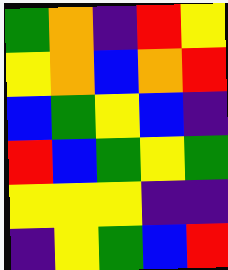[["green", "orange", "indigo", "red", "yellow"], ["yellow", "orange", "blue", "orange", "red"], ["blue", "green", "yellow", "blue", "indigo"], ["red", "blue", "green", "yellow", "green"], ["yellow", "yellow", "yellow", "indigo", "indigo"], ["indigo", "yellow", "green", "blue", "red"]]